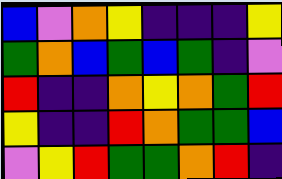[["blue", "violet", "orange", "yellow", "indigo", "indigo", "indigo", "yellow"], ["green", "orange", "blue", "green", "blue", "green", "indigo", "violet"], ["red", "indigo", "indigo", "orange", "yellow", "orange", "green", "red"], ["yellow", "indigo", "indigo", "red", "orange", "green", "green", "blue"], ["violet", "yellow", "red", "green", "green", "orange", "red", "indigo"]]